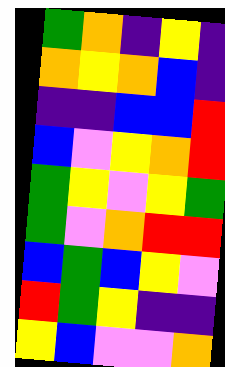[["green", "orange", "indigo", "yellow", "indigo"], ["orange", "yellow", "orange", "blue", "indigo"], ["indigo", "indigo", "blue", "blue", "red"], ["blue", "violet", "yellow", "orange", "red"], ["green", "yellow", "violet", "yellow", "green"], ["green", "violet", "orange", "red", "red"], ["blue", "green", "blue", "yellow", "violet"], ["red", "green", "yellow", "indigo", "indigo"], ["yellow", "blue", "violet", "violet", "orange"]]